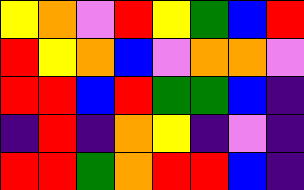[["yellow", "orange", "violet", "red", "yellow", "green", "blue", "red"], ["red", "yellow", "orange", "blue", "violet", "orange", "orange", "violet"], ["red", "red", "blue", "red", "green", "green", "blue", "indigo"], ["indigo", "red", "indigo", "orange", "yellow", "indigo", "violet", "indigo"], ["red", "red", "green", "orange", "red", "red", "blue", "indigo"]]